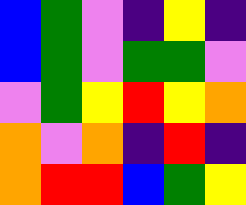[["blue", "green", "violet", "indigo", "yellow", "indigo"], ["blue", "green", "violet", "green", "green", "violet"], ["violet", "green", "yellow", "red", "yellow", "orange"], ["orange", "violet", "orange", "indigo", "red", "indigo"], ["orange", "red", "red", "blue", "green", "yellow"]]